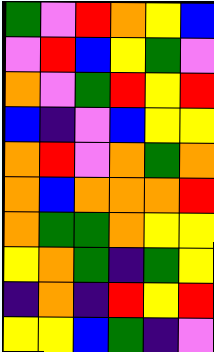[["green", "violet", "red", "orange", "yellow", "blue"], ["violet", "red", "blue", "yellow", "green", "violet"], ["orange", "violet", "green", "red", "yellow", "red"], ["blue", "indigo", "violet", "blue", "yellow", "yellow"], ["orange", "red", "violet", "orange", "green", "orange"], ["orange", "blue", "orange", "orange", "orange", "red"], ["orange", "green", "green", "orange", "yellow", "yellow"], ["yellow", "orange", "green", "indigo", "green", "yellow"], ["indigo", "orange", "indigo", "red", "yellow", "red"], ["yellow", "yellow", "blue", "green", "indigo", "violet"]]